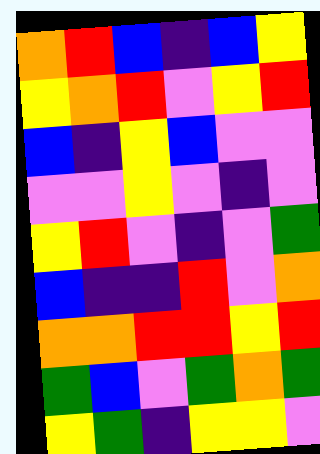[["orange", "red", "blue", "indigo", "blue", "yellow"], ["yellow", "orange", "red", "violet", "yellow", "red"], ["blue", "indigo", "yellow", "blue", "violet", "violet"], ["violet", "violet", "yellow", "violet", "indigo", "violet"], ["yellow", "red", "violet", "indigo", "violet", "green"], ["blue", "indigo", "indigo", "red", "violet", "orange"], ["orange", "orange", "red", "red", "yellow", "red"], ["green", "blue", "violet", "green", "orange", "green"], ["yellow", "green", "indigo", "yellow", "yellow", "violet"]]